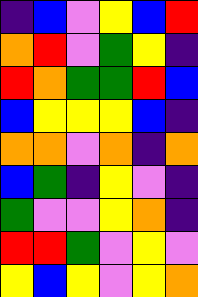[["indigo", "blue", "violet", "yellow", "blue", "red"], ["orange", "red", "violet", "green", "yellow", "indigo"], ["red", "orange", "green", "green", "red", "blue"], ["blue", "yellow", "yellow", "yellow", "blue", "indigo"], ["orange", "orange", "violet", "orange", "indigo", "orange"], ["blue", "green", "indigo", "yellow", "violet", "indigo"], ["green", "violet", "violet", "yellow", "orange", "indigo"], ["red", "red", "green", "violet", "yellow", "violet"], ["yellow", "blue", "yellow", "violet", "yellow", "orange"]]